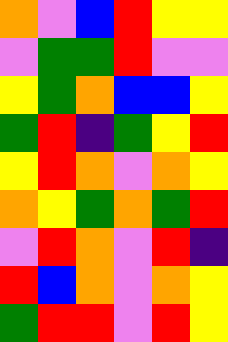[["orange", "violet", "blue", "red", "yellow", "yellow"], ["violet", "green", "green", "red", "violet", "violet"], ["yellow", "green", "orange", "blue", "blue", "yellow"], ["green", "red", "indigo", "green", "yellow", "red"], ["yellow", "red", "orange", "violet", "orange", "yellow"], ["orange", "yellow", "green", "orange", "green", "red"], ["violet", "red", "orange", "violet", "red", "indigo"], ["red", "blue", "orange", "violet", "orange", "yellow"], ["green", "red", "red", "violet", "red", "yellow"]]